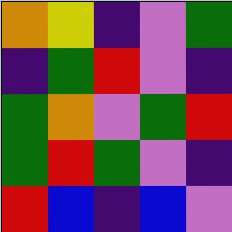[["orange", "yellow", "indigo", "violet", "green"], ["indigo", "green", "red", "violet", "indigo"], ["green", "orange", "violet", "green", "red"], ["green", "red", "green", "violet", "indigo"], ["red", "blue", "indigo", "blue", "violet"]]